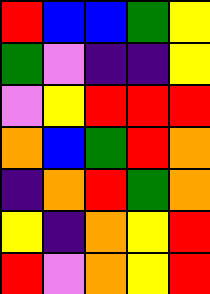[["red", "blue", "blue", "green", "yellow"], ["green", "violet", "indigo", "indigo", "yellow"], ["violet", "yellow", "red", "red", "red"], ["orange", "blue", "green", "red", "orange"], ["indigo", "orange", "red", "green", "orange"], ["yellow", "indigo", "orange", "yellow", "red"], ["red", "violet", "orange", "yellow", "red"]]